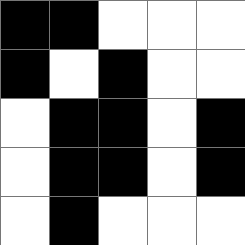[["black", "black", "white", "white", "white"], ["black", "white", "black", "white", "white"], ["white", "black", "black", "white", "black"], ["white", "black", "black", "white", "black"], ["white", "black", "white", "white", "white"]]